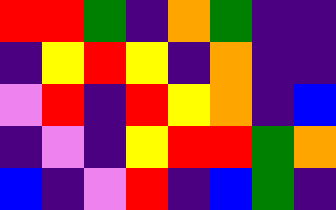[["red", "red", "green", "indigo", "orange", "green", "indigo", "indigo"], ["indigo", "yellow", "red", "yellow", "indigo", "orange", "indigo", "indigo"], ["violet", "red", "indigo", "red", "yellow", "orange", "indigo", "blue"], ["indigo", "violet", "indigo", "yellow", "red", "red", "green", "orange"], ["blue", "indigo", "violet", "red", "indigo", "blue", "green", "indigo"]]